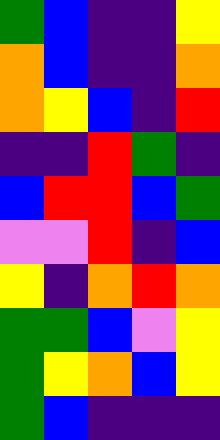[["green", "blue", "indigo", "indigo", "yellow"], ["orange", "blue", "indigo", "indigo", "orange"], ["orange", "yellow", "blue", "indigo", "red"], ["indigo", "indigo", "red", "green", "indigo"], ["blue", "red", "red", "blue", "green"], ["violet", "violet", "red", "indigo", "blue"], ["yellow", "indigo", "orange", "red", "orange"], ["green", "green", "blue", "violet", "yellow"], ["green", "yellow", "orange", "blue", "yellow"], ["green", "blue", "indigo", "indigo", "indigo"]]